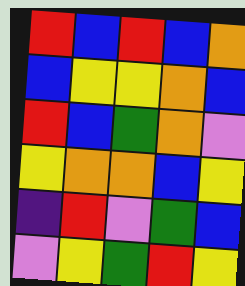[["red", "blue", "red", "blue", "orange"], ["blue", "yellow", "yellow", "orange", "blue"], ["red", "blue", "green", "orange", "violet"], ["yellow", "orange", "orange", "blue", "yellow"], ["indigo", "red", "violet", "green", "blue"], ["violet", "yellow", "green", "red", "yellow"]]